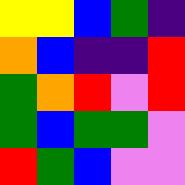[["yellow", "yellow", "blue", "green", "indigo"], ["orange", "blue", "indigo", "indigo", "red"], ["green", "orange", "red", "violet", "red"], ["green", "blue", "green", "green", "violet"], ["red", "green", "blue", "violet", "violet"]]